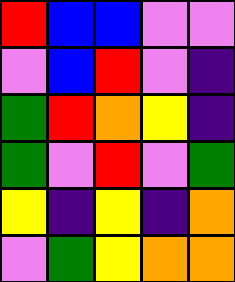[["red", "blue", "blue", "violet", "violet"], ["violet", "blue", "red", "violet", "indigo"], ["green", "red", "orange", "yellow", "indigo"], ["green", "violet", "red", "violet", "green"], ["yellow", "indigo", "yellow", "indigo", "orange"], ["violet", "green", "yellow", "orange", "orange"]]